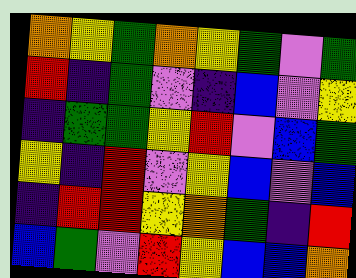[["orange", "yellow", "green", "orange", "yellow", "green", "violet", "green"], ["red", "indigo", "green", "violet", "indigo", "blue", "violet", "yellow"], ["indigo", "green", "green", "yellow", "red", "violet", "blue", "green"], ["yellow", "indigo", "red", "violet", "yellow", "blue", "violet", "blue"], ["indigo", "red", "red", "yellow", "orange", "green", "indigo", "red"], ["blue", "green", "violet", "red", "yellow", "blue", "blue", "orange"]]